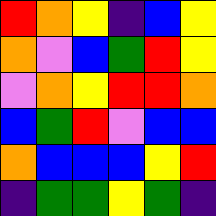[["red", "orange", "yellow", "indigo", "blue", "yellow"], ["orange", "violet", "blue", "green", "red", "yellow"], ["violet", "orange", "yellow", "red", "red", "orange"], ["blue", "green", "red", "violet", "blue", "blue"], ["orange", "blue", "blue", "blue", "yellow", "red"], ["indigo", "green", "green", "yellow", "green", "indigo"]]